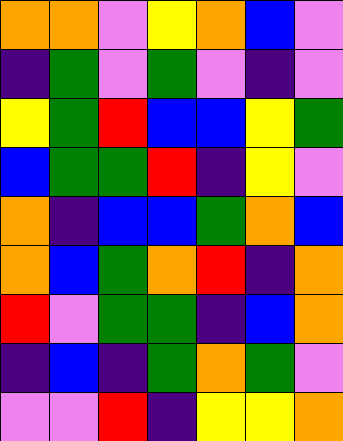[["orange", "orange", "violet", "yellow", "orange", "blue", "violet"], ["indigo", "green", "violet", "green", "violet", "indigo", "violet"], ["yellow", "green", "red", "blue", "blue", "yellow", "green"], ["blue", "green", "green", "red", "indigo", "yellow", "violet"], ["orange", "indigo", "blue", "blue", "green", "orange", "blue"], ["orange", "blue", "green", "orange", "red", "indigo", "orange"], ["red", "violet", "green", "green", "indigo", "blue", "orange"], ["indigo", "blue", "indigo", "green", "orange", "green", "violet"], ["violet", "violet", "red", "indigo", "yellow", "yellow", "orange"]]